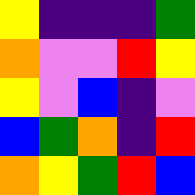[["yellow", "indigo", "indigo", "indigo", "green"], ["orange", "violet", "violet", "red", "yellow"], ["yellow", "violet", "blue", "indigo", "violet"], ["blue", "green", "orange", "indigo", "red"], ["orange", "yellow", "green", "red", "blue"]]